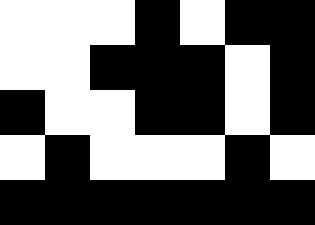[["white", "white", "white", "black", "white", "black", "black"], ["white", "white", "black", "black", "black", "white", "black"], ["black", "white", "white", "black", "black", "white", "black"], ["white", "black", "white", "white", "white", "black", "white"], ["black", "black", "black", "black", "black", "black", "black"]]